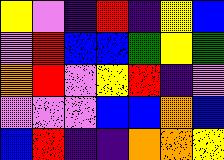[["yellow", "violet", "indigo", "red", "indigo", "yellow", "blue"], ["violet", "red", "blue", "blue", "green", "yellow", "green"], ["orange", "red", "violet", "yellow", "red", "indigo", "violet"], ["violet", "violet", "violet", "blue", "blue", "orange", "blue"], ["blue", "red", "indigo", "indigo", "orange", "orange", "yellow"]]